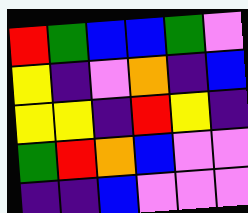[["red", "green", "blue", "blue", "green", "violet"], ["yellow", "indigo", "violet", "orange", "indigo", "blue"], ["yellow", "yellow", "indigo", "red", "yellow", "indigo"], ["green", "red", "orange", "blue", "violet", "violet"], ["indigo", "indigo", "blue", "violet", "violet", "violet"]]